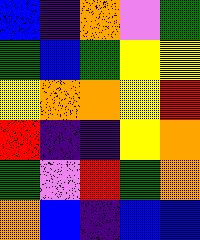[["blue", "indigo", "orange", "violet", "green"], ["green", "blue", "green", "yellow", "yellow"], ["yellow", "orange", "orange", "yellow", "red"], ["red", "indigo", "indigo", "yellow", "orange"], ["green", "violet", "red", "green", "orange"], ["orange", "blue", "indigo", "blue", "blue"]]